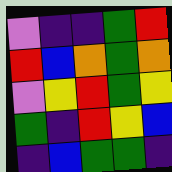[["violet", "indigo", "indigo", "green", "red"], ["red", "blue", "orange", "green", "orange"], ["violet", "yellow", "red", "green", "yellow"], ["green", "indigo", "red", "yellow", "blue"], ["indigo", "blue", "green", "green", "indigo"]]